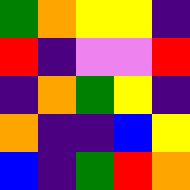[["green", "orange", "yellow", "yellow", "indigo"], ["red", "indigo", "violet", "violet", "red"], ["indigo", "orange", "green", "yellow", "indigo"], ["orange", "indigo", "indigo", "blue", "yellow"], ["blue", "indigo", "green", "red", "orange"]]